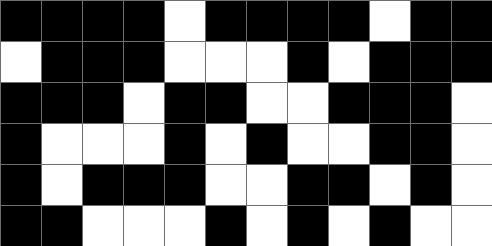[["black", "black", "black", "black", "white", "black", "black", "black", "black", "white", "black", "black"], ["white", "black", "black", "black", "white", "white", "white", "black", "white", "black", "black", "black"], ["black", "black", "black", "white", "black", "black", "white", "white", "black", "black", "black", "white"], ["black", "white", "white", "white", "black", "white", "black", "white", "white", "black", "black", "white"], ["black", "white", "black", "black", "black", "white", "white", "black", "black", "white", "black", "white"], ["black", "black", "white", "white", "white", "black", "white", "black", "white", "black", "white", "white"]]